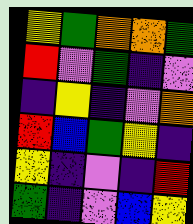[["yellow", "green", "orange", "orange", "green"], ["red", "violet", "green", "indigo", "violet"], ["indigo", "yellow", "indigo", "violet", "orange"], ["red", "blue", "green", "yellow", "indigo"], ["yellow", "indigo", "violet", "indigo", "red"], ["green", "indigo", "violet", "blue", "yellow"]]